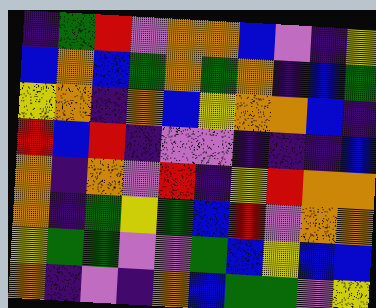[["indigo", "green", "red", "violet", "orange", "orange", "blue", "violet", "indigo", "yellow"], ["blue", "orange", "blue", "green", "orange", "green", "orange", "indigo", "blue", "green"], ["yellow", "orange", "indigo", "orange", "blue", "yellow", "orange", "orange", "blue", "indigo"], ["red", "blue", "red", "indigo", "violet", "violet", "indigo", "indigo", "indigo", "blue"], ["orange", "indigo", "orange", "violet", "red", "indigo", "yellow", "red", "orange", "orange"], ["orange", "indigo", "green", "yellow", "green", "blue", "red", "violet", "orange", "orange"], ["yellow", "green", "green", "violet", "violet", "green", "blue", "yellow", "blue", "blue"], ["orange", "indigo", "violet", "indigo", "orange", "blue", "green", "green", "violet", "yellow"]]